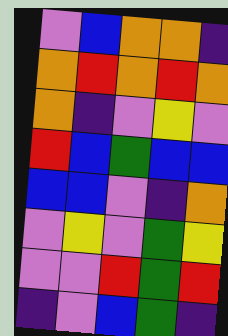[["violet", "blue", "orange", "orange", "indigo"], ["orange", "red", "orange", "red", "orange"], ["orange", "indigo", "violet", "yellow", "violet"], ["red", "blue", "green", "blue", "blue"], ["blue", "blue", "violet", "indigo", "orange"], ["violet", "yellow", "violet", "green", "yellow"], ["violet", "violet", "red", "green", "red"], ["indigo", "violet", "blue", "green", "indigo"]]